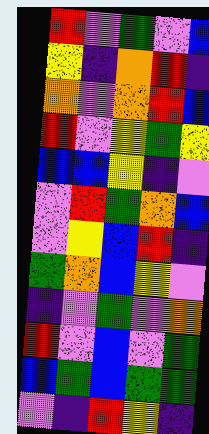[["red", "violet", "green", "violet", "blue"], ["yellow", "indigo", "orange", "red", "indigo"], ["orange", "violet", "orange", "red", "blue"], ["red", "violet", "yellow", "green", "yellow"], ["blue", "blue", "yellow", "indigo", "violet"], ["violet", "red", "green", "orange", "blue"], ["violet", "yellow", "blue", "red", "indigo"], ["green", "orange", "blue", "yellow", "violet"], ["indigo", "violet", "green", "violet", "orange"], ["red", "violet", "blue", "violet", "green"], ["blue", "green", "blue", "green", "green"], ["violet", "indigo", "red", "yellow", "indigo"]]